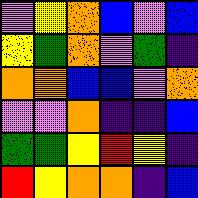[["violet", "yellow", "orange", "blue", "violet", "blue"], ["yellow", "green", "orange", "violet", "green", "indigo"], ["orange", "orange", "blue", "blue", "violet", "orange"], ["violet", "violet", "orange", "indigo", "indigo", "blue"], ["green", "green", "yellow", "red", "yellow", "indigo"], ["red", "yellow", "orange", "orange", "indigo", "blue"]]